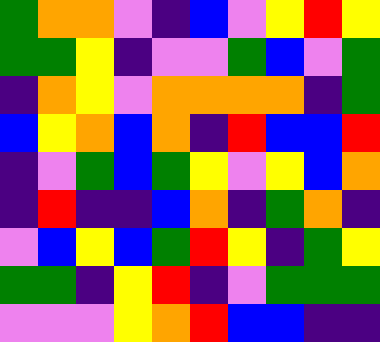[["green", "orange", "orange", "violet", "indigo", "blue", "violet", "yellow", "red", "yellow"], ["green", "green", "yellow", "indigo", "violet", "violet", "green", "blue", "violet", "green"], ["indigo", "orange", "yellow", "violet", "orange", "orange", "orange", "orange", "indigo", "green"], ["blue", "yellow", "orange", "blue", "orange", "indigo", "red", "blue", "blue", "red"], ["indigo", "violet", "green", "blue", "green", "yellow", "violet", "yellow", "blue", "orange"], ["indigo", "red", "indigo", "indigo", "blue", "orange", "indigo", "green", "orange", "indigo"], ["violet", "blue", "yellow", "blue", "green", "red", "yellow", "indigo", "green", "yellow"], ["green", "green", "indigo", "yellow", "red", "indigo", "violet", "green", "green", "green"], ["violet", "violet", "violet", "yellow", "orange", "red", "blue", "blue", "indigo", "indigo"]]